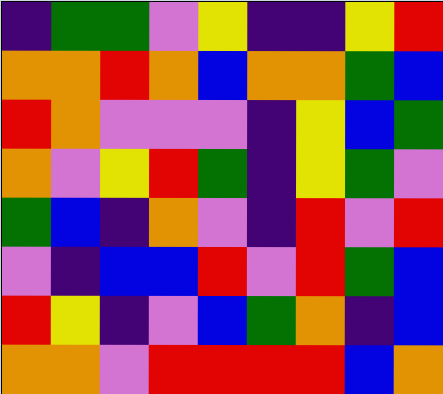[["indigo", "green", "green", "violet", "yellow", "indigo", "indigo", "yellow", "red"], ["orange", "orange", "red", "orange", "blue", "orange", "orange", "green", "blue"], ["red", "orange", "violet", "violet", "violet", "indigo", "yellow", "blue", "green"], ["orange", "violet", "yellow", "red", "green", "indigo", "yellow", "green", "violet"], ["green", "blue", "indigo", "orange", "violet", "indigo", "red", "violet", "red"], ["violet", "indigo", "blue", "blue", "red", "violet", "red", "green", "blue"], ["red", "yellow", "indigo", "violet", "blue", "green", "orange", "indigo", "blue"], ["orange", "orange", "violet", "red", "red", "red", "red", "blue", "orange"]]